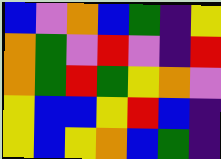[["blue", "violet", "orange", "blue", "green", "indigo", "yellow"], ["orange", "green", "violet", "red", "violet", "indigo", "red"], ["orange", "green", "red", "green", "yellow", "orange", "violet"], ["yellow", "blue", "blue", "yellow", "red", "blue", "indigo"], ["yellow", "blue", "yellow", "orange", "blue", "green", "indigo"]]